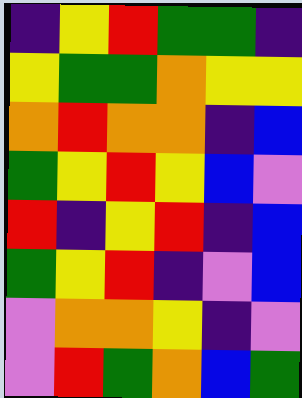[["indigo", "yellow", "red", "green", "green", "indigo"], ["yellow", "green", "green", "orange", "yellow", "yellow"], ["orange", "red", "orange", "orange", "indigo", "blue"], ["green", "yellow", "red", "yellow", "blue", "violet"], ["red", "indigo", "yellow", "red", "indigo", "blue"], ["green", "yellow", "red", "indigo", "violet", "blue"], ["violet", "orange", "orange", "yellow", "indigo", "violet"], ["violet", "red", "green", "orange", "blue", "green"]]